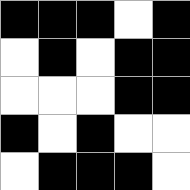[["black", "black", "black", "white", "black"], ["white", "black", "white", "black", "black"], ["white", "white", "white", "black", "black"], ["black", "white", "black", "white", "white"], ["white", "black", "black", "black", "white"]]